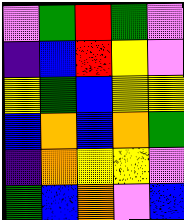[["violet", "green", "red", "green", "violet"], ["indigo", "blue", "red", "yellow", "violet"], ["yellow", "green", "blue", "yellow", "yellow"], ["blue", "orange", "blue", "orange", "green"], ["indigo", "orange", "yellow", "yellow", "violet"], ["green", "blue", "orange", "violet", "blue"]]